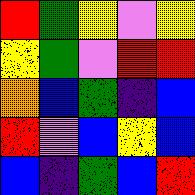[["red", "green", "yellow", "violet", "yellow"], ["yellow", "green", "violet", "red", "red"], ["orange", "blue", "green", "indigo", "blue"], ["red", "violet", "blue", "yellow", "blue"], ["blue", "indigo", "green", "blue", "red"]]